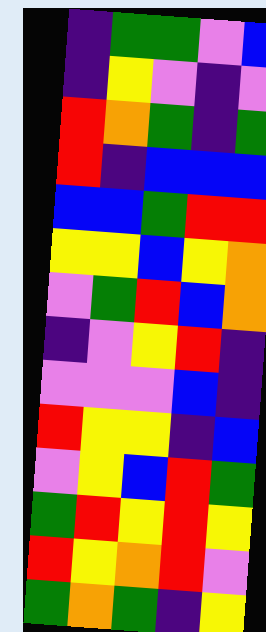[["indigo", "green", "green", "violet", "blue"], ["indigo", "yellow", "violet", "indigo", "violet"], ["red", "orange", "green", "indigo", "green"], ["red", "indigo", "blue", "blue", "blue"], ["blue", "blue", "green", "red", "red"], ["yellow", "yellow", "blue", "yellow", "orange"], ["violet", "green", "red", "blue", "orange"], ["indigo", "violet", "yellow", "red", "indigo"], ["violet", "violet", "violet", "blue", "indigo"], ["red", "yellow", "yellow", "indigo", "blue"], ["violet", "yellow", "blue", "red", "green"], ["green", "red", "yellow", "red", "yellow"], ["red", "yellow", "orange", "red", "violet"], ["green", "orange", "green", "indigo", "yellow"]]